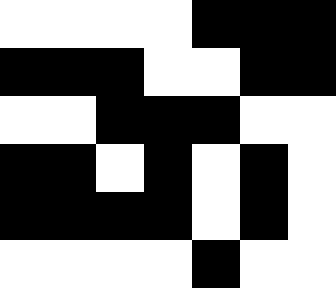[["white", "white", "white", "white", "black", "black", "black"], ["black", "black", "black", "white", "white", "black", "black"], ["white", "white", "black", "black", "black", "white", "white"], ["black", "black", "white", "black", "white", "black", "white"], ["black", "black", "black", "black", "white", "black", "white"], ["white", "white", "white", "white", "black", "white", "white"]]